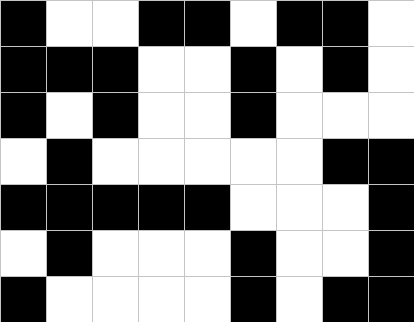[["black", "white", "white", "black", "black", "white", "black", "black", "white"], ["black", "black", "black", "white", "white", "black", "white", "black", "white"], ["black", "white", "black", "white", "white", "black", "white", "white", "white"], ["white", "black", "white", "white", "white", "white", "white", "black", "black"], ["black", "black", "black", "black", "black", "white", "white", "white", "black"], ["white", "black", "white", "white", "white", "black", "white", "white", "black"], ["black", "white", "white", "white", "white", "black", "white", "black", "black"]]